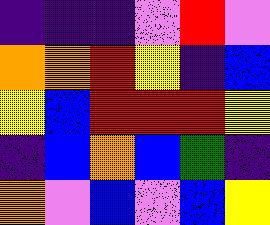[["indigo", "indigo", "indigo", "violet", "red", "violet"], ["orange", "orange", "red", "yellow", "indigo", "blue"], ["yellow", "blue", "red", "red", "red", "yellow"], ["indigo", "blue", "orange", "blue", "green", "indigo"], ["orange", "violet", "blue", "violet", "blue", "yellow"]]